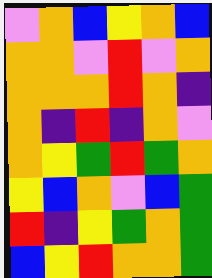[["violet", "orange", "blue", "yellow", "orange", "blue"], ["orange", "orange", "violet", "red", "violet", "orange"], ["orange", "orange", "orange", "red", "orange", "indigo"], ["orange", "indigo", "red", "indigo", "orange", "violet"], ["orange", "yellow", "green", "red", "green", "orange"], ["yellow", "blue", "orange", "violet", "blue", "green"], ["red", "indigo", "yellow", "green", "orange", "green"], ["blue", "yellow", "red", "orange", "orange", "green"]]